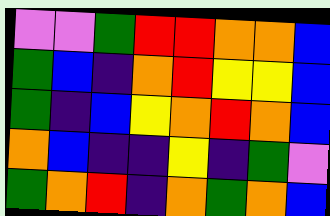[["violet", "violet", "green", "red", "red", "orange", "orange", "blue"], ["green", "blue", "indigo", "orange", "red", "yellow", "yellow", "blue"], ["green", "indigo", "blue", "yellow", "orange", "red", "orange", "blue"], ["orange", "blue", "indigo", "indigo", "yellow", "indigo", "green", "violet"], ["green", "orange", "red", "indigo", "orange", "green", "orange", "blue"]]